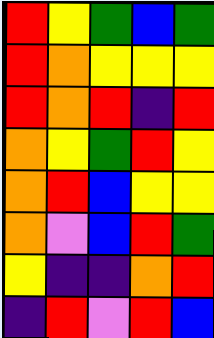[["red", "yellow", "green", "blue", "green"], ["red", "orange", "yellow", "yellow", "yellow"], ["red", "orange", "red", "indigo", "red"], ["orange", "yellow", "green", "red", "yellow"], ["orange", "red", "blue", "yellow", "yellow"], ["orange", "violet", "blue", "red", "green"], ["yellow", "indigo", "indigo", "orange", "red"], ["indigo", "red", "violet", "red", "blue"]]